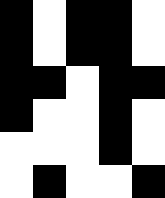[["black", "white", "black", "black", "white"], ["black", "white", "black", "black", "white"], ["black", "black", "white", "black", "black"], ["black", "white", "white", "black", "white"], ["white", "white", "white", "black", "white"], ["white", "black", "white", "white", "black"]]